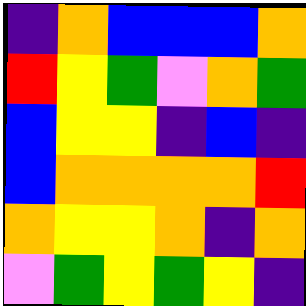[["indigo", "orange", "blue", "blue", "blue", "orange"], ["red", "yellow", "green", "violet", "orange", "green"], ["blue", "yellow", "yellow", "indigo", "blue", "indigo"], ["blue", "orange", "orange", "orange", "orange", "red"], ["orange", "yellow", "yellow", "orange", "indigo", "orange"], ["violet", "green", "yellow", "green", "yellow", "indigo"]]